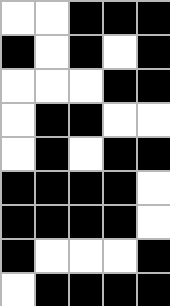[["white", "white", "black", "black", "black"], ["black", "white", "black", "white", "black"], ["white", "white", "white", "black", "black"], ["white", "black", "black", "white", "white"], ["white", "black", "white", "black", "black"], ["black", "black", "black", "black", "white"], ["black", "black", "black", "black", "white"], ["black", "white", "white", "white", "black"], ["white", "black", "black", "black", "black"]]